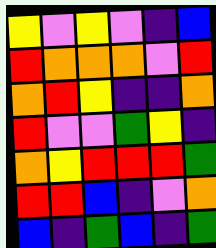[["yellow", "violet", "yellow", "violet", "indigo", "blue"], ["red", "orange", "orange", "orange", "violet", "red"], ["orange", "red", "yellow", "indigo", "indigo", "orange"], ["red", "violet", "violet", "green", "yellow", "indigo"], ["orange", "yellow", "red", "red", "red", "green"], ["red", "red", "blue", "indigo", "violet", "orange"], ["blue", "indigo", "green", "blue", "indigo", "green"]]